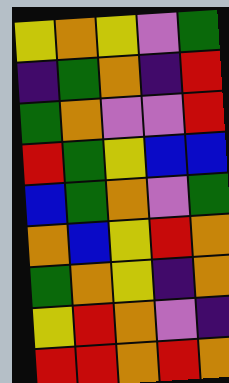[["yellow", "orange", "yellow", "violet", "green"], ["indigo", "green", "orange", "indigo", "red"], ["green", "orange", "violet", "violet", "red"], ["red", "green", "yellow", "blue", "blue"], ["blue", "green", "orange", "violet", "green"], ["orange", "blue", "yellow", "red", "orange"], ["green", "orange", "yellow", "indigo", "orange"], ["yellow", "red", "orange", "violet", "indigo"], ["red", "red", "orange", "red", "orange"]]